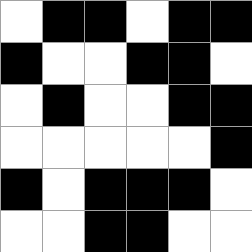[["white", "black", "black", "white", "black", "black"], ["black", "white", "white", "black", "black", "white"], ["white", "black", "white", "white", "black", "black"], ["white", "white", "white", "white", "white", "black"], ["black", "white", "black", "black", "black", "white"], ["white", "white", "black", "black", "white", "white"]]